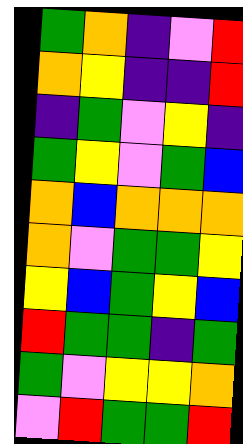[["green", "orange", "indigo", "violet", "red"], ["orange", "yellow", "indigo", "indigo", "red"], ["indigo", "green", "violet", "yellow", "indigo"], ["green", "yellow", "violet", "green", "blue"], ["orange", "blue", "orange", "orange", "orange"], ["orange", "violet", "green", "green", "yellow"], ["yellow", "blue", "green", "yellow", "blue"], ["red", "green", "green", "indigo", "green"], ["green", "violet", "yellow", "yellow", "orange"], ["violet", "red", "green", "green", "red"]]